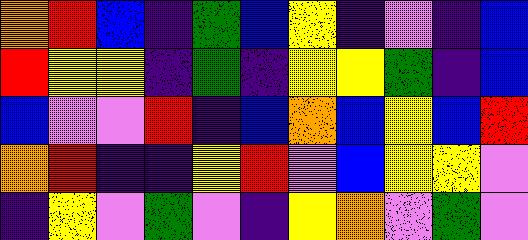[["orange", "red", "blue", "indigo", "green", "blue", "yellow", "indigo", "violet", "indigo", "blue"], ["red", "yellow", "yellow", "indigo", "green", "indigo", "yellow", "yellow", "green", "indigo", "blue"], ["blue", "violet", "violet", "red", "indigo", "blue", "orange", "blue", "yellow", "blue", "red"], ["orange", "red", "indigo", "indigo", "yellow", "red", "violet", "blue", "yellow", "yellow", "violet"], ["indigo", "yellow", "violet", "green", "violet", "indigo", "yellow", "orange", "violet", "green", "violet"]]